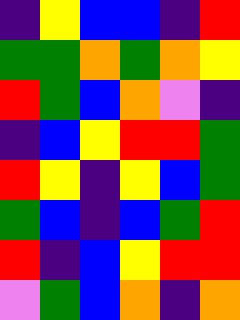[["indigo", "yellow", "blue", "blue", "indigo", "red"], ["green", "green", "orange", "green", "orange", "yellow"], ["red", "green", "blue", "orange", "violet", "indigo"], ["indigo", "blue", "yellow", "red", "red", "green"], ["red", "yellow", "indigo", "yellow", "blue", "green"], ["green", "blue", "indigo", "blue", "green", "red"], ["red", "indigo", "blue", "yellow", "red", "red"], ["violet", "green", "blue", "orange", "indigo", "orange"]]